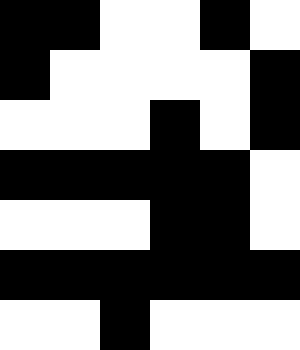[["black", "black", "white", "white", "black", "white"], ["black", "white", "white", "white", "white", "black"], ["white", "white", "white", "black", "white", "black"], ["black", "black", "black", "black", "black", "white"], ["white", "white", "white", "black", "black", "white"], ["black", "black", "black", "black", "black", "black"], ["white", "white", "black", "white", "white", "white"]]